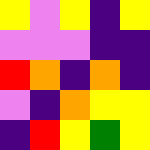[["yellow", "violet", "yellow", "indigo", "yellow"], ["violet", "violet", "violet", "indigo", "indigo"], ["red", "orange", "indigo", "orange", "indigo"], ["violet", "indigo", "orange", "yellow", "yellow"], ["indigo", "red", "yellow", "green", "yellow"]]